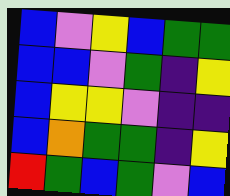[["blue", "violet", "yellow", "blue", "green", "green"], ["blue", "blue", "violet", "green", "indigo", "yellow"], ["blue", "yellow", "yellow", "violet", "indigo", "indigo"], ["blue", "orange", "green", "green", "indigo", "yellow"], ["red", "green", "blue", "green", "violet", "blue"]]